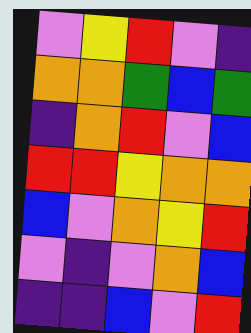[["violet", "yellow", "red", "violet", "indigo"], ["orange", "orange", "green", "blue", "green"], ["indigo", "orange", "red", "violet", "blue"], ["red", "red", "yellow", "orange", "orange"], ["blue", "violet", "orange", "yellow", "red"], ["violet", "indigo", "violet", "orange", "blue"], ["indigo", "indigo", "blue", "violet", "red"]]